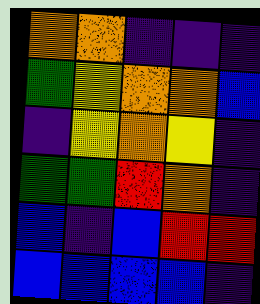[["orange", "orange", "indigo", "indigo", "indigo"], ["green", "yellow", "orange", "orange", "blue"], ["indigo", "yellow", "orange", "yellow", "indigo"], ["green", "green", "red", "orange", "indigo"], ["blue", "indigo", "blue", "red", "red"], ["blue", "blue", "blue", "blue", "indigo"]]